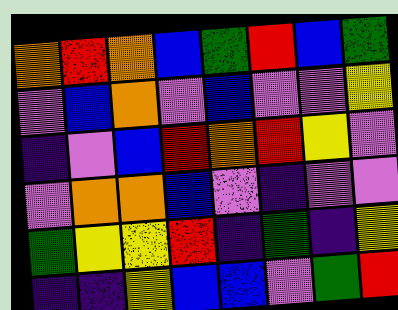[["orange", "red", "orange", "blue", "green", "red", "blue", "green"], ["violet", "blue", "orange", "violet", "blue", "violet", "violet", "yellow"], ["indigo", "violet", "blue", "red", "orange", "red", "yellow", "violet"], ["violet", "orange", "orange", "blue", "violet", "indigo", "violet", "violet"], ["green", "yellow", "yellow", "red", "indigo", "green", "indigo", "yellow"], ["indigo", "indigo", "yellow", "blue", "blue", "violet", "green", "red"]]